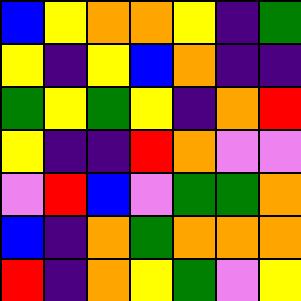[["blue", "yellow", "orange", "orange", "yellow", "indigo", "green"], ["yellow", "indigo", "yellow", "blue", "orange", "indigo", "indigo"], ["green", "yellow", "green", "yellow", "indigo", "orange", "red"], ["yellow", "indigo", "indigo", "red", "orange", "violet", "violet"], ["violet", "red", "blue", "violet", "green", "green", "orange"], ["blue", "indigo", "orange", "green", "orange", "orange", "orange"], ["red", "indigo", "orange", "yellow", "green", "violet", "yellow"]]